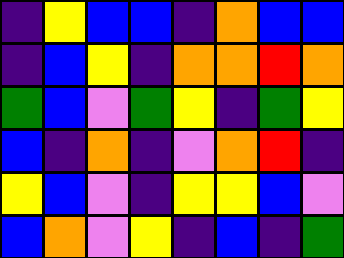[["indigo", "yellow", "blue", "blue", "indigo", "orange", "blue", "blue"], ["indigo", "blue", "yellow", "indigo", "orange", "orange", "red", "orange"], ["green", "blue", "violet", "green", "yellow", "indigo", "green", "yellow"], ["blue", "indigo", "orange", "indigo", "violet", "orange", "red", "indigo"], ["yellow", "blue", "violet", "indigo", "yellow", "yellow", "blue", "violet"], ["blue", "orange", "violet", "yellow", "indigo", "blue", "indigo", "green"]]